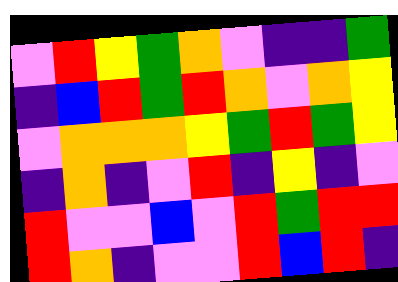[["violet", "red", "yellow", "green", "orange", "violet", "indigo", "indigo", "green"], ["indigo", "blue", "red", "green", "red", "orange", "violet", "orange", "yellow"], ["violet", "orange", "orange", "orange", "yellow", "green", "red", "green", "yellow"], ["indigo", "orange", "indigo", "violet", "red", "indigo", "yellow", "indigo", "violet"], ["red", "violet", "violet", "blue", "violet", "red", "green", "red", "red"], ["red", "orange", "indigo", "violet", "violet", "red", "blue", "red", "indigo"]]